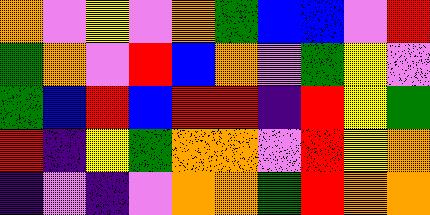[["orange", "violet", "yellow", "violet", "orange", "green", "blue", "blue", "violet", "red"], ["green", "orange", "violet", "red", "blue", "orange", "violet", "green", "yellow", "violet"], ["green", "blue", "red", "blue", "red", "red", "indigo", "red", "yellow", "green"], ["red", "indigo", "yellow", "green", "orange", "orange", "violet", "red", "yellow", "orange"], ["indigo", "violet", "indigo", "violet", "orange", "orange", "green", "red", "orange", "orange"]]